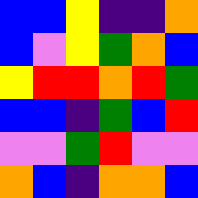[["blue", "blue", "yellow", "indigo", "indigo", "orange"], ["blue", "violet", "yellow", "green", "orange", "blue"], ["yellow", "red", "red", "orange", "red", "green"], ["blue", "blue", "indigo", "green", "blue", "red"], ["violet", "violet", "green", "red", "violet", "violet"], ["orange", "blue", "indigo", "orange", "orange", "blue"]]